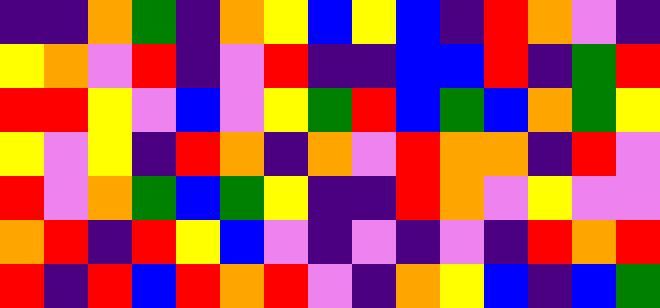[["indigo", "indigo", "orange", "green", "indigo", "orange", "yellow", "blue", "yellow", "blue", "indigo", "red", "orange", "violet", "indigo"], ["yellow", "orange", "violet", "red", "indigo", "violet", "red", "indigo", "indigo", "blue", "blue", "red", "indigo", "green", "red"], ["red", "red", "yellow", "violet", "blue", "violet", "yellow", "green", "red", "blue", "green", "blue", "orange", "green", "yellow"], ["yellow", "violet", "yellow", "indigo", "red", "orange", "indigo", "orange", "violet", "red", "orange", "orange", "indigo", "red", "violet"], ["red", "violet", "orange", "green", "blue", "green", "yellow", "indigo", "indigo", "red", "orange", "violet", "yellow", "violet", "violet"], ["orange", "red", "indigo", "red", "yellow", "blue", "violet", "indigo", "violet", "indigo", "violet", "indigo", "red", "orange", "red"], ["red", "indigo", "red", "blue", "red", "orange", "red", "violet", "indigo", "orange", "yellow", "blue", "indigo", "blue", "green"]]